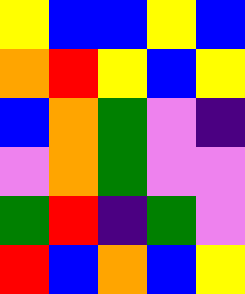[["yellow", "blue", "blue", "yellow", "blue"], ["orange", "red", "yellow", "blue", "yellow"], ["blue", "orange", "green", "violet", "indigo"], ["violet", "orange", "green", "violet", "violet"], ["green", "red", "indigo", "green", "violet"], ["red", "blue", "orange", "blue", "yellow"]]